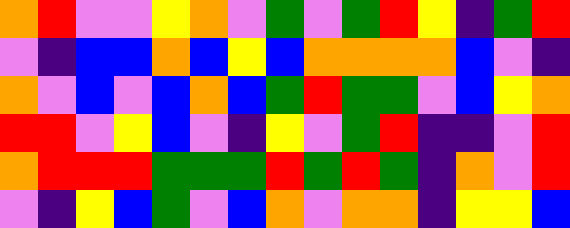[["orange", "red", "violet", "violet", "yellow", "orange", "violet", "green", "violet", "green", "red", "yellow", "indigo", "green", "red"], ["violet", "indigo", "blue", "blue", "orange", "blue", "yellow", "blue", "orange", "orange", "orange", "orange", "blue", "violet", "indigo"], ["orange", "violet", "blue", "violet", "blue", "orange", "blue", "green", "red", "green", "green", "violet", "blue", "yellow", "orange"], ["red", "red", "violet", "yellow", "blue", "violet", "indigo", "yellow", "violet", "green", "red", "indigo", "indigo", "violet", "red"], ["orange", "red", "red", "red", "green", "green", "green", "red", "green", "red", "green", "indigo", "orange", "violet", "red"], ["violet", "indigo", "yellow", "blue", "green", "violet", "blue", "orange", "violet", "orange", "orange", "indigo", "yellow", "yellow", "blue"]]